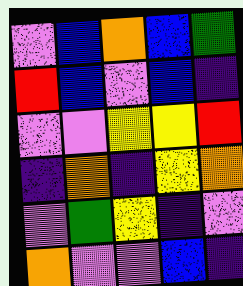[["violet", "blue", "orange", "blue", "green"], ["red", "blue", "violet", "blue", "indigo"], ["violet", "violet", "yellow", "yellow", "red"], ["indigo", "orange", "indigo", "yellow", "orange"], ["violet", "green", "yellow", "indigo", "violet"], ["orange", "violet", "violet", "blue", "indigo"]]